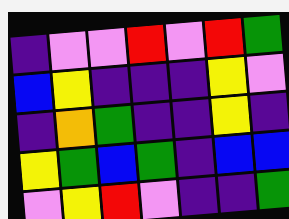[["indigo", "violet", "violet", "red", "violet", "red", "green"], ["blue", "yellow", "indigo", "indigo", "indigo", "yellow", "violet"], ["indigo", "orange", "green", "indigo", "indigo", "yellow", "indigo"], ["yellow", "green", "blue", "green", "indigo", "blue", "blue"], ["violet", "yellow", "red", "violet", "indigo", "indigo", "green"]]